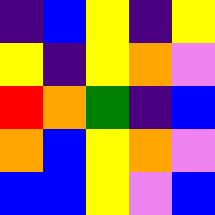[["indigo", "blue", "yellow", "indigo", "yellow"], ["yellow", "indigo", "yellow", "orange", "violet"], ["red", "orange", "green", "indigo", "blue"], ["orange", "blue", "yellow", "orange", "violet"], ["blue", "blue", "yellow", "violet", "blue"]]